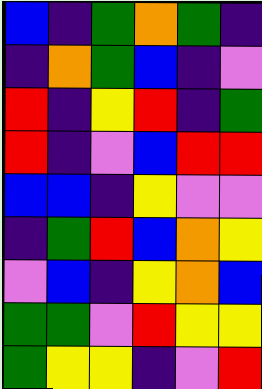[["blue", "indigo", "green", "orange", "green", "indigo"], ["indigo", "orange", "green", "blue", "indigo", "violet"], ["red", "indigo", "yellow", "red", "indigo", "green"], ["red", "indigo", "violet", "blue", "red", "red"], ["blue", "blue", "indigo", "yellow", "violet", "violet"], ["indigo", "green", "red", "blue", "orange", "yellow"], ["violet", "blue", "indigo", "yellow", "orange", "blue"], ["green", "green", "violet", "red", "yellow", "yellow"], ["green", "yellow", "yellow", "indigo", "violet", "red"]]